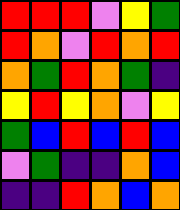[["red", "red", "red", "violet", "yellow", "green"], ["red", "orange", "violet", "red", "orange", "red"], ["orange", "green", "red", "orange", "green", "indigo"], ["yellow", "red", "yellow", "orange", "violet", "yellow"], ["green", "blue", "red", "blue", "red", "blue"], ["violet", "green", "indigo", "indigo", "orange", "blue"], ["indigo", "indigo", "red", "orange", "blue", "orange"]]